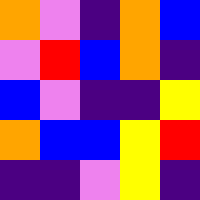[["orange", "violet", "indigo", "orange", "blue"], ["violet", "red", "blue", "orange", "indigo"], ["blue", "violet", "indigo", "indigo", "yellow"], ["orange", "blue", "blue", "yellow", "red"], ["indigo", "indigo", "violet", "yellow", "indigo"]]